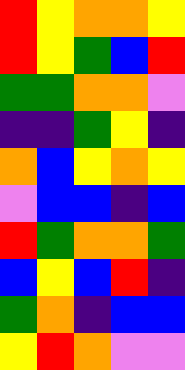[["red", "yellow", "orange", "orange", "yellow"], ["red", "yellow", "green", "blue", "red"], ["green", "green", "orange", "orange", "violet"], ["indigo", "indigo", "green", "yellow", "indigo"], ["orange", "blue", "yellow", "orange", "yellow"], ["violet", "blue", "blue", "indigo", "blue"], ["red", "green", "orange", "orange", "green"], ["blue", "yellow", "blue", "red", "indigo"], ["green", "orange", "indigo", "blue", "blue"], ["yellow", "red", "orange", "violet", "violet"]]